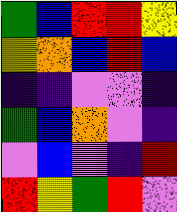[["green", "blue", "red", "red", "yellow"], ["yellow", "orange", "blue", "red", "blue"], ["indigo", "indigo", "violet", "violet", "indigo"], ["green", "blue", "orange", "violet", "indigo"], ["violet", "blue", "violet", "indigo", "red"], ["red", "yellow", "green", "red", "violet"]]